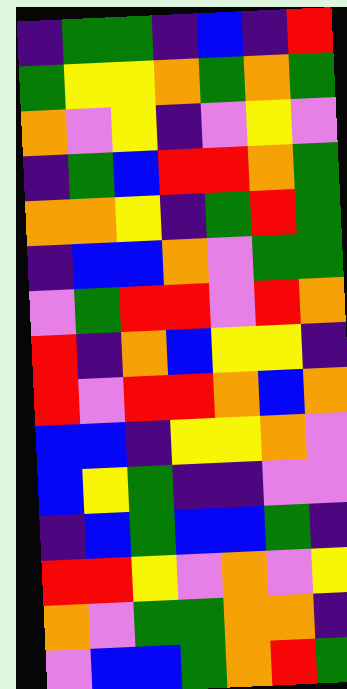[["indigo", "green", "green", "indigo", "blue", "indigo", "red"], ["green", "yellow", "yellow", "orange", "green", "orange", "green"], ["orange", "violet", "yellow", "indigo", "violet", "yellow", "violet"], ["indigo", "green", "blue", "red", "red", "orange", "green"], ["orange", "orange", "yellow", "indigo", "green", "red", "green"], ["indigo", "blue", "blue", "orange", "violet", "green", "green"], ["violet", "green", "red", "red", "violet", "red", "orange"], ["red", "indigo", "orange", "blue", "yellow", "yellow", "indigo"], ["red", "violet", "red", "red", "orange", "blue", "orange"], ["blue", "blue", "indigo", "yellow", "yellow", "orange", "violet"], ["blue", "yellow", "green", "indigo", "indigo", "violet", "violet"], ["indigo", "blue", "green", "blue", "blue", "green", "indigo"], ["red", "red", "yellow", "violet", "orange", "violet", "yellow"], ["orange", "violet", "green", "green", "orange", "orange", "indigo"], ["violet", "blue", "blue", "green", "orange", "red", "green"]]